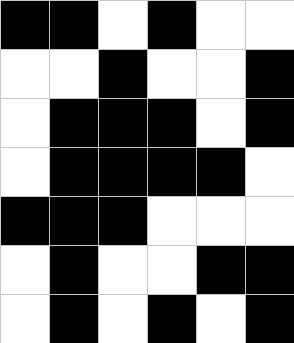[["black", "black", "white", "black", "white", "white"], ["white", "white", "black", "white", "white", "black"], ["white", "black", "black", "black", "white", "black"], ["white", "black", "black", "black", "black", "white"], ["black", "black", "black", "white", "white", "white"], ["white", "black", "white", "white", "black", "black"], ["white", "black", "white", "black", "white", "black"]]